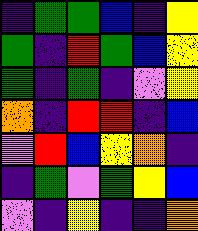[["indigo", "green", "green", "blue", "indigo", "yellow"], ["green", "indigo", "red", "green", "blue", "yellow"], ["green", "indigo", "green", "indigo", "violet", "yellow"], ["orange", "indigo", "red", "red", "indigo", "blue"], ["violet", "red", "blue", "yellow", "orange", "indigo"], ["indigo", "green", "violet", "green", "yellow", "blue"], ["violet", "indigo", "yellow", "indigo", "indigo", "orange"]]